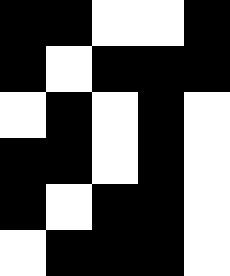[["black", "black", "white", "white", "black"], ["black", "white", "black", "black", "black"], ["white", "black", "white", "black", "white"], ["black", "black", "white", "black", "white"], ["black", "white", "black", "black", "white"], ["white", "black", "black", "black", "white"]]